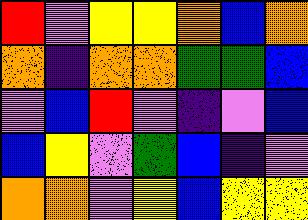[["red", "violet", "yellow", "yellow", "orange", "blue", "orange"], ["orange", "indigo", "orange", "orange", "green", "green", "blue"], ["violet", "blue", "red", "violet", "indigo", "violet", "blue"], ["blue", "yellow", "violet", "green", "blue", "indigo", "violet"], ["orange", "orange", "violet", "yellow", "blue", "yellow", "yellow"]]